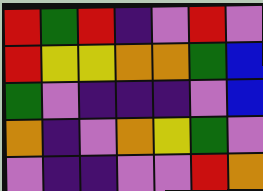[["red", "green", "red", "indigo", "violet", "red", "violet"], ["red", "yellow", "yellow", "orange", "orange", "green", "blue"], ["green", "violet", "indigo", "indigo", "indigo", "violet", "blue"], ["orange", "indigo", "violet", "orange", "yellow", "green", "violet"], ["violet", "indigo", "indigo", "violet", "violet", "red", "orange"]]